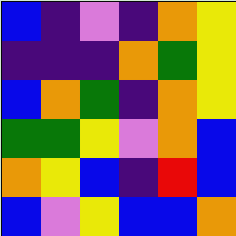[["blue", "indigo", "violet", "indigo", "orange", "yellow"], ["indigo", "indigo", "indigo", "orange", "green", "yellow"], ["blue", "orange", "green", "indigo", "orange", "yellow"], ["green", "green", "yellow", "violet", "orange", "blue"], ["orange", "yellow", "blue", "indigo", "red", "blue"], ["blue", "violet", "yellow", "blue", "blue", "orange"]]